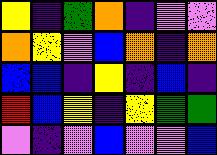[["yellow", "indigo", "green", "orange", "indigo", "violet", "violet"], ["orange", "yellow", "violet", "blue", "orange", "indigo", "orange"], ["blue", "blue", "indigo", "yellow", "indigo", "blue", "indigo"], ["red", "blue", "yellow", "indigo", "yellow", "green", "green"], ["violet", "indigo", "violet", "blue", "violet", "violet", "blue"]]